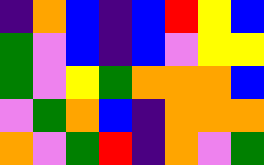[["indigo", "orange", "blue", "indigo", "blue", "red", "yellow", "blue"], ["green", "violet", "blue", "indigo", "blue", "violet", "yellow", "yellow"], ["green", "violet", "yellow", "green", "orange", "orange", "orange", "blue"], ["violet", "green", "orange", "blue", "indigo", "orange", "orange", "orange"], ["orange", "violet", "green", "red", "indigo", "orange", "violet", "green"]]